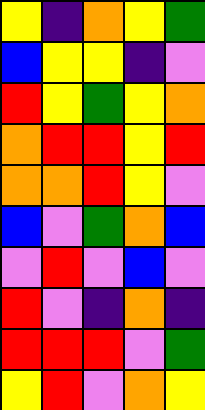[["yellow", "indigo", "orange", "yellow", "green"], ["blue", "yellow", "yellow", "indigo", "violet"], ["red", "yellow", "green", "yellow", "orange"], ["orange", "red", "red", "yellow", "red"], ["orange", "orange", "red", "yellow", "violet"], ["blue", "violet", "green", "orange", "blue"], ["violet", "red", "violet", "blue", "violet"], ["red", "violet", "indigo", "orange", "indigo"], ["red", "red", "red", "violet", "green"], ["yellow", "red", "violet", "orange", "yellow"]]